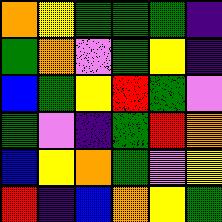[["orange", "yellow", "green", "green", "green", "indigo"], ["green", "orange", "violet", "green", "yellow", "indigo"], ["blue", "green", "yellow", "red", "green", "violet"], ["green", "violet", "indigo", "green", "red", "orange"], ["blue", "yellow", "orange", "green", "violet", "yellow"], ["red", "indigo", "blue", "orange", "yellow", "green"]]